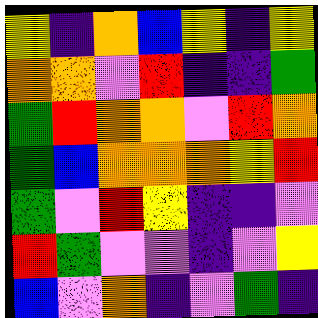[["yellow", "indigo", "orange", "blue", "yellow", "indigo", "yellow"], ["orange", "orange", "violet", "red", "indigo", "indigo", "green"], ["green", "red", "orange", "orange", "violet", "red", "orange"], ["green", "blue", "orange", "orange", "orange", "yellow", "red"], ["green", "violet", "red", "yellow", "indigo", "indigo", "violet"], ["red", "green", "violet", "violet", "indigo", "violet", "yellow"], ["blue", "violet", "orange", "indigo", "violet", "green", "indigo"]]